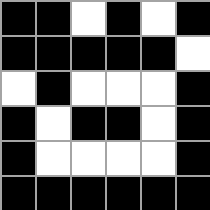[["black", "black", "white", "black", "white", "black"], ["black", "black", "black", "black", "black", "white"], ["white", "black", "white", "white", "white", "black"], ["black", "white", "black", "black", "white", "black"], ["black", "white", "white", "white", "white", "black"], ["black", "black", "black", "black", "black", "black"]]